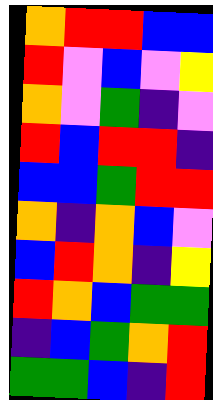[["orange", "red", "red", "blue", "blue"], ["red", "violet", "blue", "violet", "yellow"], ["orange", "violet", "green", "indigo", "violet"], ["red", "blue", "red", "red", "indigo"], ["blue", "blue", "green", "red", "red"], ["orange", "indigo", "orange", "blue", "violet"], ["blue", "red", "orange", "indigo", "yellow"], ["red", "orange", "blue", "green", "green"], ["indigo", "blue", "green", "orange", "red"], ["green", "green", "blue", "indigo", "red"]]